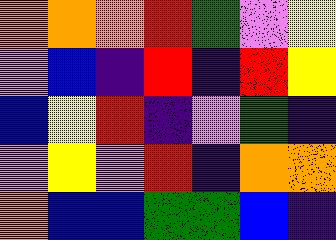[["orange", "orange", "orange", "red", "green", "violet", "yellow"], ["violet", "blue", "indigo", "red", "indigo", "red", "yellow"], ["blue", "yellow", "red", "indigo", "violet", "green", "indigo"], ["violet", "yellow", "violet", "red", "indigo", "orange", "orange"], ["orange", "blue", "blue", "green", "green", "blue", "indigo"]]